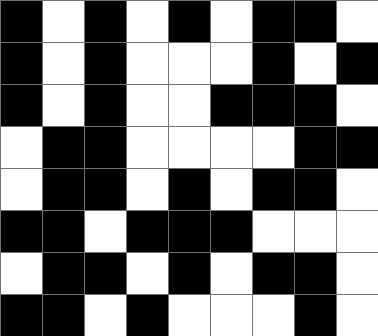[["black", "white", "black", "white", "black", "white", "black", "black", "white"], ["black", "white", "black", "white", "white", "white", "black", "white", "black"], ["black", "white", "black", "white", "white", "black", "black", "black", "white"], ["white", "black", "black", "white", "white", "white", "white", "black", "black"], ["white", "black", "black", "white", "black", "white", "black", "black", "white"], ["black", "black", "white", "black", "black", "black", "white", "white", "white"], ["white", "black", "black", "white", "black", "white", "black", "black", "white"], ["black", "black", "white", "black", "white", "white", "white", "black", "white"]]